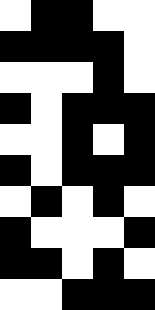[["white", "black", "black", "white", "white"], ["black", "black", "black", "black", "white"], ["white", "white", "white", "black", "white"], ["black", "white", "black", "black", "black"], ["white", "white", "black", "white", "black"], ["black", "white", "black", "black", "black"], ["white", "black", "white", "black", "white"], ["black", "white", "white", "white", "black"], ["black", "black", "white", "black", "white"], ["white", "white", "black", "black", "black"]]